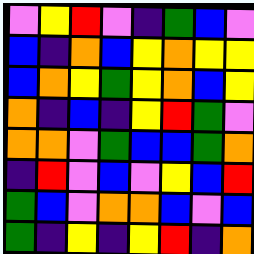[["violet", "yellow", "red", "violet", "indigo", "green", "blue", "violet"], ["blue", "indigo", "orange", "blue", "yellow", "orange", "yellow", "yellow"], ["blue", "orange", "yellow", "green", "yellow", "orange", "blue", "yellow"], ["orange", "indigo", "blue", "indigo", "yellow", "red", "green", "violet"], ["orange", "orange", "violet", "green", "blue", "blue", "green", "orange"], ["indigo", "red", "violet", "blue", "violet", "yellow", "blue", "red"], ["green", "blue", "violet", "orange", "orange", "blue", "violet", "blue"], ["green", "indigo", "yellow", "indigo", "yellow", "red", "indigo", "orange"]]